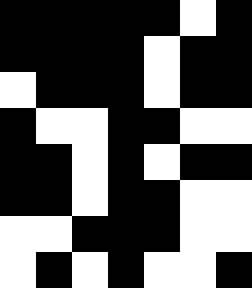[["black", "black", "black", "black", "black", "white", "black"], ["black", "black", "black", "black", "white", "black", "black"], ["white", "black", "black", "black", "white", "black", "black"], ["black", "white", "white", "black", "black", "white", "white"], ["black", "black", "white", "black", "white", "black", "black"], ["black", "black", "white", "black", "black", "white", "white"], ["white", "white", "black", "black", "black", "white", "white"], ["white", "black", "white", "black", "white", "white", "black"]]